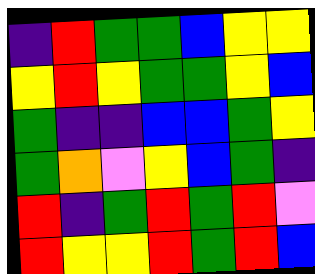[["indigo", "red", "green", "green", "blue", "yellow", "yellow"], ["yellow", "red", "yellow", "green", "green", "yellow", "blue"], ["green", "indigo", "indigo", "blue", "blue", "green", "yellow"], ["green", "orange", "violet", "yellow", "blue", "green", "indigo"], ["red", "indigo", "green", "red", "green", "red", "violet"], ["red", "yellow", "yellow", "red", "green", "red", "blue"]]